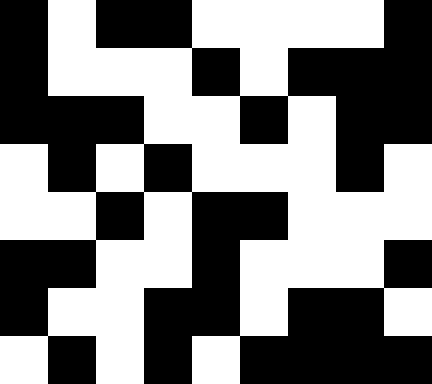[["black", "white", "black", "black", "white", "white", "white", "white", "black"], ["black", "white", "white", "white", "black", "white", "black", "black", "black"], ["black", "black", "black", "white", "white", "black", "white", "black", "black"], ["white", "black", "white", "black", "white", "white", "white", "black", "white"], ["white", "white", "black", "white", "black", "black", "white", "white", "white"], ["black", "black", "white", "white", "black", "white", "white", "white", "black"], ["black", "white", "white", "black", "black", "white", "black", "black", "white"], ["white", "black", "white", "black", "white", "black", "black", "black", "black"]]